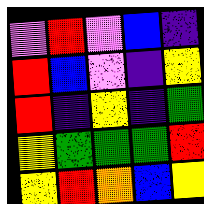[["violet", "red", "violet", "blue", "indigo"], ["red", "blue", "violet", "indigo", "yellow"], ["red", "indigo", "yellow", "indigo", "green"], ["yellow", "green", "green", "green", "red"], ["yellow", "red", "orange", "blue", "yellow"]]